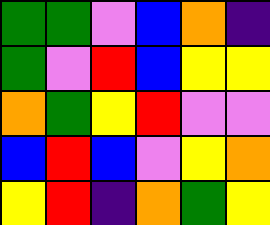[["green", "green", "violet", "blue", "orange", "indigo"], ["green", "violet", "red", "blue", "yellow", "yellow"], ["orange", "green", "yellow", "red", "violet", "violet"], ["blue", "red", "blue", "violet", "yellow", "orange"], ["yellow", "red", "indigo", "orange", "green", "yellow"]]